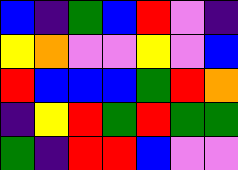[["blue", "indigo", "green", "blue", "red", "violet", "indigo"], ["yellow", "orange", "violet", "violet", "yellow", "violet", "blue"], ["red", "blue", "blue", "blue", "green", "red", "orange"], ["indigo", "yellow", "red", "green", "red", "green", "green"], ["green", "indigo", "red", "red", "blue", "violet", "violet"]]